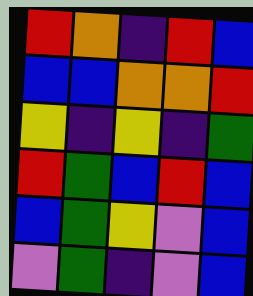[["red", "orange", "indigo", "red", "blue"], ["blue", "blue", "orange", "orange", "red"], ["yellow", "indigo", "yellow", "indigo", "green"], ["red", "green", "blue", "red", "blue"], ["blue", "green", "yellow", "violet", "blue"], ["violet", "green", "indigo", "violet", "blue"]]